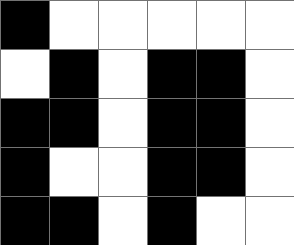[["black", "white", "white", "white", "white", "white"], ["white", "black", "white", "black", "black", "white"], ["black", "black", "white", "black", "black", "white"], ["black", "white", "white", "black", "black", "white"], ["black", "black", "white", "black", "white", "white"]]